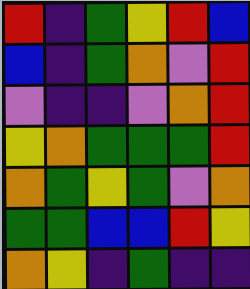[["red", "indigo", "green", "yellow", "red", "blue"], ["blue", "indigo", "green", "orange", "violet", "red"], ["violet", "indigo", "indigo", "violet", "orange", "red"], ["yellow", "orange", "green", "green", "green", "red"], ["orange", "green", "yellow", "green", "violet", "orange"], ["green", "green", "blue", "blue", "red", "yellow"], ["orange", "yellow", "indigo", "green", "indigo", "indigo"]]